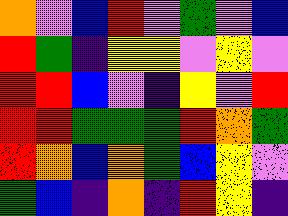[["orange", "violet", "blue", "red", "violet", "green", "violet", "blue"], ["red", "green", "indigo", "yellow", "yellow", "violet", "yellow", "violet"], ["red", "red", "blue", "violet", "indigo", "yellow", "violet", "red"], ["red", "red", "green", "green", "green", "red", "orange", "green"], ["red", "orange", "blue", "orange", "green", "blue", "yellow", "violet"], ["green", "blue", "indigo", "orange", "indigo", "red", "yellow", "indigo"]]